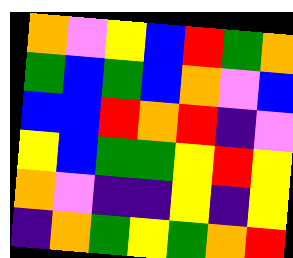[["orange", "violet", "yellow", "blue", "red", "green", "orange"], ["green", "blue", "green", "blue", "orange", "violet", "blue"], ["blue", "blue", "red", "orange", "red", "indigo", "violet"], ["yellow", "blue", "green", "green", "yellow", "red", "yellow"], ["orange", "violet", "indigo", "indigo", "yellow", "indigo", "yellow"], ["indigo", "orange", "green", "yellow", "green", "orange", "red"]]